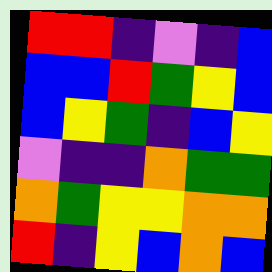[["red", "red", "indigo", "violet", "indigo", "blue"], ["blue", "blue", "red", "green", "yellow", "blue"], ["blue", "yellow", "green", "indigo", "blue", "yellow"], ["violet", "indigo", "indigo", "orange", "green", "green"], ["orange", "green", "yellow", "yellow", "orange", "orange"], ["red", "indigo", "yellow", "blue", "orange", "blue"]]